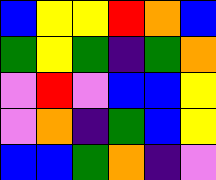[["blue", "yellow", "yellow", "red", "orange", "blue"], ["green", "yellow", "green", "indigo", "green", "orange"], ["violet", "red", "violet", "blue", "blue", "yellow"], ["violet", "orange", "indigo", "green", "blue", "yellow"], ["blue", "blue", "green", "orange", "indigo", "violet"]]